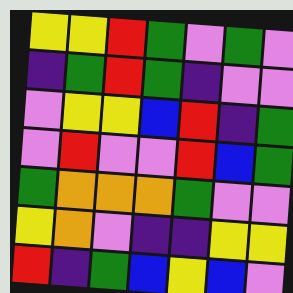[["yellow", "yellow", "red", "green", "violet", "green", "violet"], ["indigo", "green", "red", "green", "indigo", "violet", "violet"], ["violet", "yellow", "yellow", "blue", "red", "indigo", "green"], ["violet", "red", "violet", "violet", "red", "blue", "green"], ["green", "orange", "orange", "orange", "green", "violet", "violet"], ["yellow", "orange", "violet", "indigo", "indigo", "yellow", "yellow"], ["red", "indigo", "green", "blue", "yellow", "blue", "violet"]]